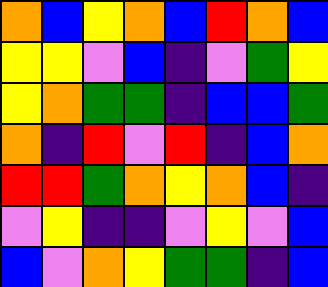[["orange", "blue", "yellow", "orange", "blue", "red", "orange", "blue"], ["yellow", "yellow", "violet", "blue", "indigo", "violet", "green", "yellow"], ["yellow", "orange", "green", "green", "indigo", "blue", "blue", "green"], ["orange", "indigo", "red", "violet", "red", "indigo", "blue", "orange"], ["red", "red", "green", "orange", "yellow", "orange", "blue", "indigo"], ["violet", "yellow", "indigo", "indigo", "violet", "yellow", "violet", "blue"], ["blue", "violet", "orange", "yellow", "green", "green", "indigo", "blue"]]